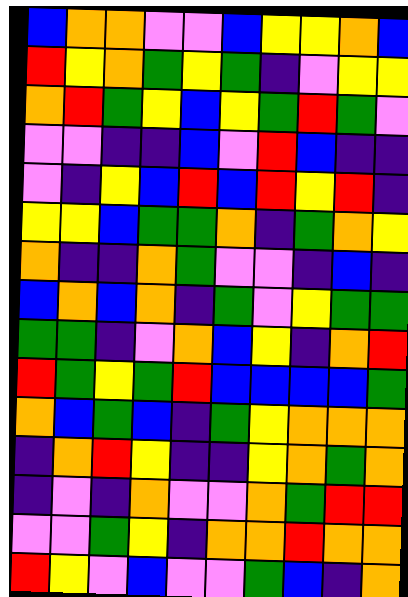[["blue", "orange", "orange", "violet", "violet", "blue", "yellow", "yellow", "orange", "blue"], ["red", "yellow", "orange", "green", "yellow", "green", "indigo", "violet", "yellow", "yellow"], ["orange", "red", "green", "yellow", "blue", "yellow", "green", "red", "green", "violet"], ["violet", "violet", "indigo", "indigo", "blue", "violet", "red", "blue", "indigo", "indigo"], ["violet", "indigo", "yellow", "blue", "red", "blue", "red", "yellow", "red", "indigo"], ["yellow", "yellow", "blue", "green", "green", "orange", "indigo", "green", "orange", "yellow"], ["orange", "indigo", "indigo", "orange", "green", "violet", "violet", "indigo", "blue", "indigo"], ["blue", "orange", "blue", "orange", "indigo", "green", "violet", "yellow", "green", "green"], ["green", "green", "indigo", "violet", "orange", "blue", "yellow", "indigo", "orange", "red"], ["red", "green", "yellow", "green", "red", "blue", "blue", "blue", "blue", "green"], ["orange", "blue", "green", "blue", "indigo", "green", "yellow", "orange", "orange", "orange"], ["indigo", "orange", "red", "yellow", "indigo", "indigo", "yellow", "orange", "green", "orange"], ["indigo", "violet", "indigo", "orange", "violet", "violet", "orange", "green", "red", "red"], ["violet", "violet", "green", "yellow", "indigo", "orange", "orange", "red", "orange", "orange"], ["red", "yellow", "violet", "blue", "violet", "violet", "green", "blue", "indigo", "orange"]]